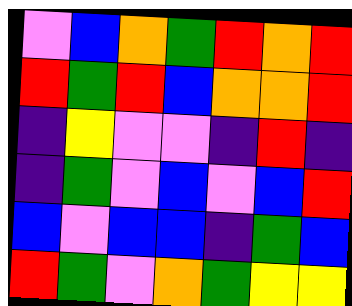[["violet", "blue", "orange", "green", "red", "orange", "red"], ["red", "green", "red", "blue", "orange", "orange", "red"], ["indigo", "yellow", "violet", "violet", "indigo", "red", "indigo"], ["indigo", "green", "violet", "blue", "violet", "blue", "red"], ["blue", "violet", "blue", "blue", "indigo", "green", "blue"], ["red", "green", "violet", "orange", "green", "yellow", "yellow"]]